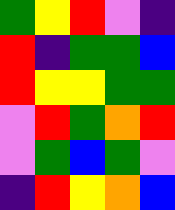[["green", "yellow", "red", "violet", "indigo"], ["red", "indigo", "green", "green", "blue"], ["red", "yellow", "yellow", "green", "green"], ["violet", "red", "green", "orange", "red"], ["violet", "green", "blue", "green", "violet"], ["indigo", "red", "yellow", "orange", "blue"]]